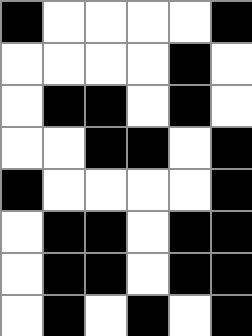[["black", "white", "white", "white", "white", "black"], ["white", "white", "white", "white", "black", "white"], ["white", "black", "black", "white", "black", "white"], ["white", "white", "black", "black", "white", "black"], ["black", "white", "white", "white", "white", "black"], ["white", "black", "black", "white", "black", "black"], ["white", "black", "black", "white", "black", "black"], ["white", "black", "white", "black", "white", "black"]]